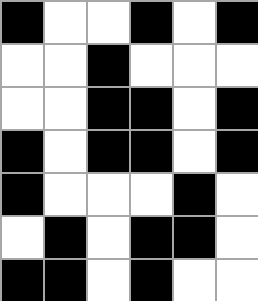[["black", "white", "white", "black", "white", "black"], ["white", "white", "black", "white", "white", "white"], ["white", "white", "black", "black", "white", "black"], ["black", "white", "black", "black", "white", "black"], ["black", "white", "white", "white", "black", "white"], ["white", "black", "white", "black", "black", "white"], ["black", "black", "white", "black", "white", "white"]]